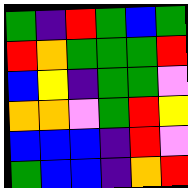[["green", "indigo", "red", "green", "blue", "green"], ["red", "orange", "green", "green", "green", "red"], ["blue", "yellow", "indigo", "green", "green", "violet"], ["orange", "orange", "violet", "green", "red", "yellow"], ["blue", "blue", "blue", "indigo", "red", "violet"], ["green", "blue", "blue", "indigo", "orange", "red"]]